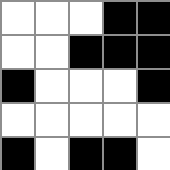[["white", "white", "white", "black", "black"], ["white", "white", "black", "black", "black"], ["black", "white", "white", "white", "black"], ["white", "white", "white", "white", "white"], ["black", "white", "black", "black", "white"]]